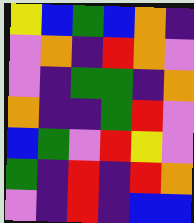[["yellow", "blue", "green", "blue", "orange", "indigo"], ["violet", "orange", "indigo", "red", "orange", "violet"], ["violet", "indigo", "green", "green", "indigo", "orange"], ["orange", "indigo", "indigo", "green", "red", "violet"], ["blue", "green", "violet", "red", "yellow", "violet"], ["green", "indigo", "red", "indigo", "red", "orange"], ["violet", "indigo", "red", "indigo", "blue", "blue"]]